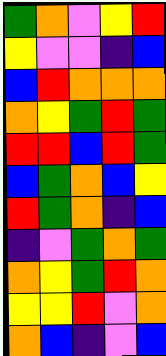[["green", "orange", "violet", "yellow", "red"], ["yellow", "violet", "violet", "indigo", "blue"], ["blue", "red", "orange", "orange", "orange"], ["orange", "yellow", "green", "red", "green"], ["red", "red", "blue", "red", "green"], ["blue", "green", "orange", "blue", "yellow"], ["red", "green", "orange", "indigo", "blue"], ["indigo", "violet", "green", "orange", "green"], ["orange", "yellow", "green", "red", "orange"], ["yellow", "yellow", "red", "violet", "orange"], ["orange", "blue", "indigo", "violet", "blue"]]